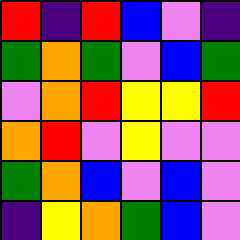[["red", "indigo", "red", "blue", "violet", "indigo"], ["green", "orange", "green", "violet", "blue", "green"], ["violet", "orange", "red", "yellow", "yellow", "red"], ["orange", "red", "violet", "yellow", "violet", "violet"], ["green", "orange", "blue", "violet", "blue", "violet"], ["indigo", "yellow", "orange", "green", "blue", "violet"]]